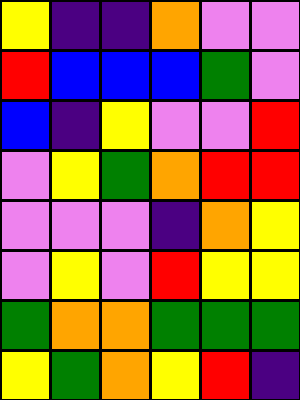[["yellow", "indigo", "indigo", "orange", "violet", "violet"], ["red", "blue", "blue", "blue", "green", "violet"], ["blue", "indigo", "yellow", "violet", "violet", "red"], ["violet", "yellow", "green", "orange", "red", "red"], ["violet", "violet", "violet", "indigo", "orange", "yellow"], ["violet", "yellow", "violet", "red", "yellow", "yellow"], ["green", "orange", "orange", "green", "green", "green"], ["yellow", "green", "orange", "yellow", "red", "indigo"]]